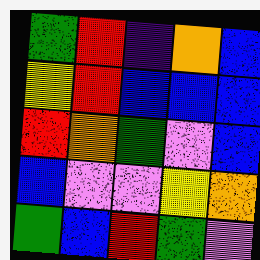[["green", "red", "indigo", "orange", "blue"], ["yellow", "red", "blue", "blue", "blue"], ["red", "orange", "green", "violet", "blue"], ["blue", "violet", "violet", "yellow", "orange"], ["green", "blue", "red", "green", "violet"]]